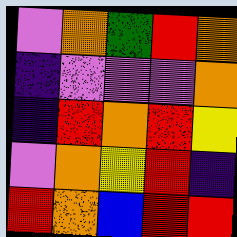[["violet", "orange", "green", "red", "orange"], ["indigo", "violet", "violet", "violet", "orange"], ["indigo", "red", "orange", "red", "yellow"], ["violet", "orange", "yellow", "red", "indigo"], ["red", "orange", "blue", "red", "red"]]